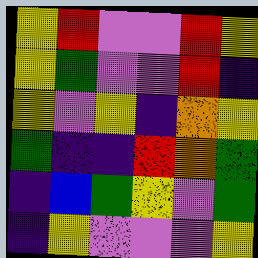[["yellow", "red", "violet", "violet", "red", "yellow"], ["yellow", "green", "violet", "violet", "red", "indigo"], ["yellow", "violet", "yellow", "indigo", "orange", "yellow"], ["green", "indigo", "indigo", "red", "orange", "green"], ["indigo", "blue", "green", "yellow", "violet", "green"], ["indigo", "yellow", "violet", "violet", "violet", "yellow"]]